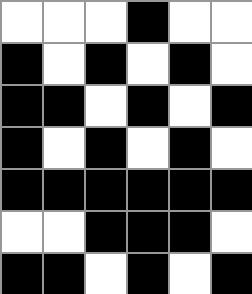[["white", "white", "white", "black", "white", "white"], ["black", "white", "black", "white", "black", "white"], ["black", "black", "white", "black", "white", "black"], ["black", "white", "black", "white", "black", "white"], ["black", "black", "black", "black", "black", "black"], ["white", "white", "black", "black", "black", "white"], ["black", "black", "white", "black", "white", "black"]]